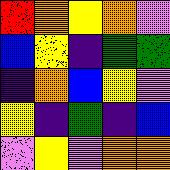[["red", "orange", "yellow", "orange", "violet"], ["blue", "yellow", "indigo", "green", "green"], ["indigo", "orange", "blue", "yellow", "violet"], ["yellow", "indigo", "green", "indigo", "blue"], ["violet", "yellow", "violet", "orange", "orange"]]